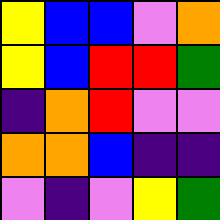[["yellow", "blue", "blue", "violet", "orange"], ["yellow", "blue", "red", "red", "green"], ["indigo", "orange", "red", "violet", "violet"], ["orange", "orange", "blue", "indigo", "indigo"], ["violet", "indigo", "violet", "yellow", "green"]]